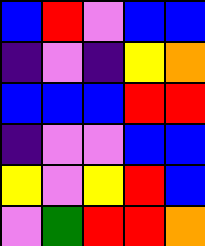[["blue", "red", "violet", "blue", "blue"], ["indigo", "violet", "indigo", "yellow", "orange"], ["blue", "blue", "blue", "red", "red"], ["indigo", "violet", "violet", "blue", "blue"], ["yellow", "violet", "yellow", "red", "blue"], ["violet", "green", "red", "red", "orange"]]